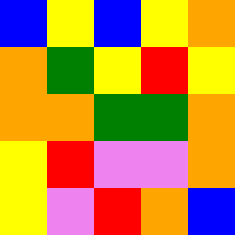[["blue", "yellow", "blue", "yellow", "orange"], ["orange", "green", "yellow", "red", "yellow"], ["orange", "orange", "green", "green", "orange"], ["yellow", "red", "violet", "violet", "orange"], ["yellow", "violet", "red", "orange", "blue"]]